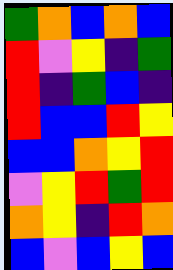[["green", "orange", "blue", "orange", "blue"], ["red", "violet", "yellow", "indigo", "green"], ["red", "indigo", "green", "blue", "indigo"], ["red", "blue", "blue", "red", "yellow"], ["blue", "blue", "orange", "yellow", "red"], ["violet", "yellow", "red", "green", "red"], ["orange", "yellow", "indigo", "red", "orange"], ["blue", "violet", "blue", "yellow", "blue"]]